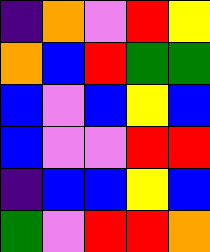[["indigo", "orange", "violet", "red", "yellow"], ["orange", "blue", "red", "green", "green"], ["blue", "violet", "blue", "yellow", "blue"], ["blue", "violet", "violet", "red", "red"], ["indigo", "blue", "blue", "yellow", "blue"], ["green", "violet", "red", "red", "orange"]]